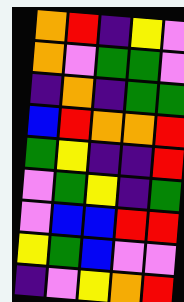[["orange", "red", "indigo", "yellow", "violet"], ["orange", "violet", "green", "green", "violet"], ["indigo", "orange", "indigo", "green", "green"], ["blue", "red", "orange", "orange", "red"], ["green", "yellow", "indigo", "indigo", "red"], ["violet", "green", "yellow", "indigo", "green"], ["violet", "blue", "blue", "red", "red"], ["yellow", "green", "blue", "violet", "violet"], ["indigo", "violet", "yellow", "orange", "red"]]